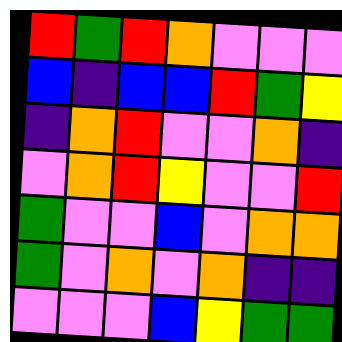[["red", "green", "red", "orange", "violet", "violet", "violet"], ["blue", "indigo", "blue", "blue", "red", "green", "yellow"], ["indigo", "orange", "red", "violet", "violet", "orange", "indigo"], ["violet", "orange", "red", "yellow", "violet", "violet", "red"], ["green", "violet", "violet", "blue", "violet", "orange", "orange"], ["green", "violet", "orange", "violet", "orange", "indigo", "indigo"], ["violet", "violet", "violet", "blue", "yellow", "green", "green"]]